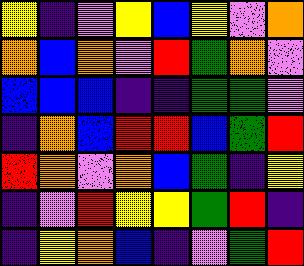[["yellow", "indigo", "violet", "yellow", "blue", "yellow", "violet", "orange"], ["orange", "blue", "orange", "violet", "red", "green", "orange", "violet"], ["blue", "blue", "blue", "indigo", "indigo", "green", "green", "violet"], ["indigo", "orange", "blue", "red", "red", "blue", "green", "red"], ["red", "orange", "violet", "orange", "blue", "green", "indigo", "yellow"], ["indigo", "violet", "red", "yellow", "yellow", "green", "red", "indigo"], ["indigo", "yellow", "orange", "blue", "indigo", "violet", "green", "red"]]